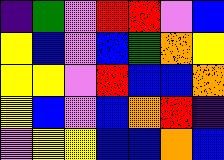[["indigo", "green", "violet", "red", "red", "violet", "blue"], ["yellow", "blue", "violet", "blue", "green", "orange", "yellow"], ["yellow", "yellow", "violet", "red", "blue", "blue", "orange"], ["yellow", "blue", "violet", "blue", "orange", "red", "indigo"], ["violet", "yellow", "yellow", "blue", "blue", "orange", "blue"]]